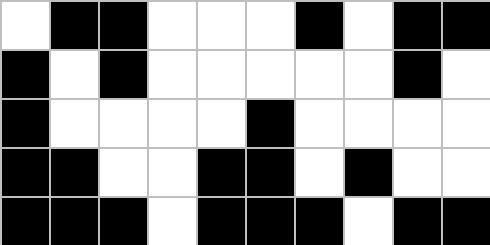[["white", "black", "black", "white", "white", "white", "black", "white", "black", "black"], ["black", "white", "black", "white", "white", "white", "white", "white", "black", "white"], ["black", "white", "white", "white", "white", "black", "white", "white", "white", "white"], ["black", "black", "white", "white", "black", "black", "white", "black", "white", "white"], ["black", "black", "black", "white", "black", "black", "black", "white", "black", "black"]]